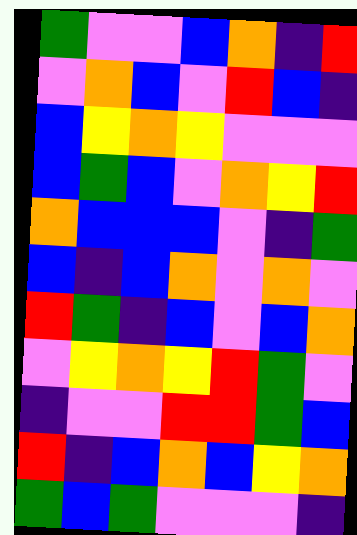[["green", "violet", "violet", "blue", "orange", "indigo", "red"], ["violet", "orange", "blue", "violet", "red", "blue", "indigo"], ["blue", "yellow", "orange", "yellow", "violet", "violet", "violet"], ["blue", "green", "blue", "violet", "orange", "yellow", "red"], ["orange", "blue", "blue", "blue", "violet", "indigo", "green"], ["blue", "indigo", "blue", "orange", "violet", "orange", "violet"], ["red", "green", "indigo", "blue", "violet", "blue", "orange"], ["violet", "yellow", "orange", "yellow", "red", "green", "violet"], ["indigo", "violet", "violet", "red", "red", "green", "blue"], ["red", "indigo", "blue", "orange", "blue", "yellow", "orange"], ["green", "blue", "green", "violet", "violet", "violet", "indigo"]]